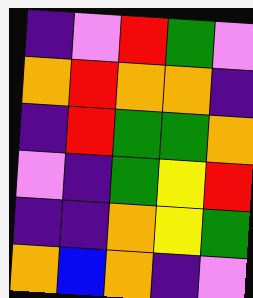[["indigo", "violet", "red", "green", "violet"], ["orange", "red", "orange", "orange", "indigo"], ["indigo", "red", "green", "green", "orange"], ["violet", "indigo", "green", "yellow", "red"], ["indigo", "indigo", "orange", "yellow", "green"], ["orange", "blue", "orange", "indigo", "violet"]]